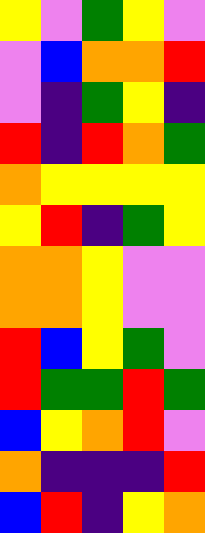[["yellow", "violet", "green", "yellow", "violet"], ["violet", "blue", "orange", "orange", "red"], ["violet", "indigo", "green", "yellow", "indigo"], ["red", "indigo", "red", "orange", "green"], ["orange", "yellow", "yellow", "yellow", "yellow"], ["yellow", "red", "indigo", "green", "yellow"], ["orange", "orange", "yellow", "violet", "violet"], ["orange", "orange", "yellow", "violet", "violet"], ["red", "blue", "yellow", "green", "violet"], ["red", "green", "green", "red", "green"], ["blue", "yellow", "orange", "red", "violet"], ["orange", "indigo", "indigo", "indigo", "red"], ["blue", "red", "indigo", "yellow", "orange"]]